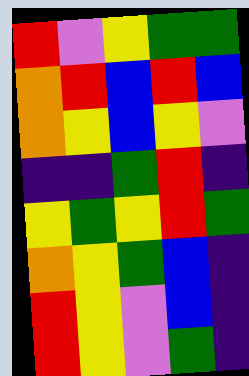[["red", "violet", "yellow", "green", "green"], ["orange", "red", "blue", "red", "blue"], ["orange", "yellow", "blue", "yellow", "violet"], ["indigo", "indigo", "green", "red", "indigo"], ["yellow", "green", "yellow", "red", "green"], ["orange", "yellow", "green", "blue", "indigo"], ["red", "yellow", "violet", "blue", "indigo"], ["red", "yellow", "violet", "green", "indigo"]]